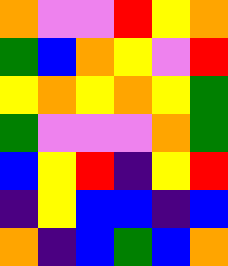[["orange", "violet", "violet", "red", "yellow", "orange"], ["green", "blue", "orange", "yellow", "violet", "red"], ["yellow", "orange", "yellow", "orange", "yellow", "green"], ["green", "violet", "violet", "violet", "orange", "green"], ["blue", "yellow", "red", "indigo", "yellow", "red"], ["indigo", "yellow", "blue", "blue", "indigo", "blue"], ["orange", "indigo", "blue", "green", "blue", "orange"]]